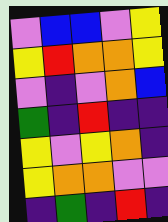[["violet", "blue", "blue", "violet", "yellow"], ["yellow", "red", "orange", "orange", "yellow"], ["violet", "indigo", "violet", "orange", "blue"], ["green", "indigo", "red", "indigo", "indigo"], ["yellow", "violet", "yellow", "orange", "indigo"], ["yellow", "orange", "orange", "violet", "violet"], ["indigo", "green", "indigo", "red", "indigo"]]